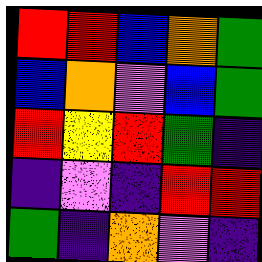[["red", "red", "blue", "orange", "green"], ["blue", "orange", "violet", "blue", "green"], ["red", "yellow", "red", "green", "indigo"], ["indigo", "violet", "indigo", "red", "red"], ["green", "indigo", "orange", "violet", "indigo"]]